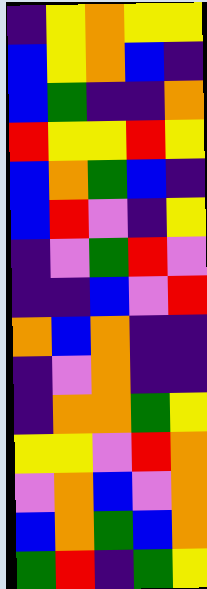[["indigo", "yellow", "orange", "yellow", "yellow"], ["blue", "yellow", "orange", "blue", "indigo"], ["blue", "green", "indigo", "indigo", "orange"], ["red", "yellow", "yellow", "red", "yellow"], ["blue", "orange", "green", "blue", "indigo"], ["blue", "red", "violet", "indigo", "yellow"], ["indigo", "violet", "green", "red", "violet"], ["indigo", "indigo", "blue", "violet", "red"], ["orange", "blue", "orange", "indigo", "indigo"], ["indigo", "violet", "orange", "indigo", "indigo"], ["indigo", "orange", "orange", "green", "yellow"], ["yellow", "yellow", "violet", "red", "orange"], ["violet", "orange", "blue", "violet", "orange"], ["blue", "orange", "green", "blue", "orange"], ["green", "red", "indigo", "green", "yellow"]]